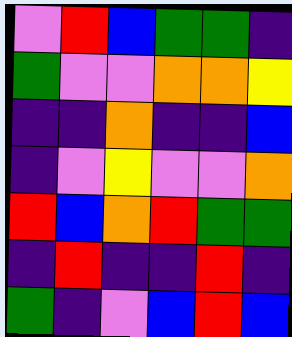[["violet", "red", "blue", "green", "green", "indigo"], ["green", "violet", "violet", "orange", "orange", "yellow"], ["indigo", "indigo", "orange", "indigo", "indigo", "blue"], ["indigo", "violet", "yellow", "violet", "violet", "orange"], ["red", "blue", "orange", "red", "green", "green"], ["indigo", "red", "indigo", "indigo", "red", "indigo"], ["green", "indigo", "violet", "blue", "red", "blue"]]